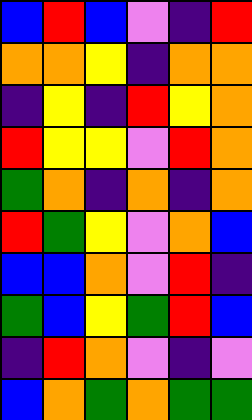[["blue", "red", "blue", "violet", "indigo", "red"], ["orange", "orange", "yellow", "indigo", "orange", "orange"], ["indigo", "yellow", "indigo", "red", "yellow", "orange"], ["red", "yellow", "yellow", "violet", "red", "orange"], ["green", "orange", "indigo", "orange", "indigo", "orange"], ["red", "green", "yellow", "violet", "orange", "blue"], ["blue", "blue", "orange", "violet", "red", "indigo"], ["green", "blue", "yellow", "green", "red", "blue"], ["indigo", "red", "orange", "violet", "indigo", "violet"], ["blue", "orange", "green", "orange", "green", "green"]]